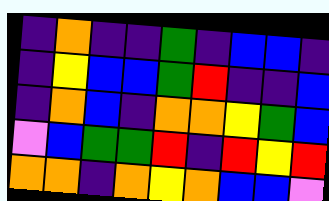[["indigo", "orange", "indigo", "indigo", "green", "indigo", "blue", "blue", "indigo"], ["indigo", "yellow", "blue", "blue", "green", "red", "indigo", "indigo", "blue"], ["indigo", "orange", "blue", "indigo", "orange", "orange", "yellow", "green", "blue"], ["violet", "blue", "green", "green", "red", "indigo", "red", "yellow", "red"], ["orange", "orange", "indigo", "orange", "yellow", "orange", "blue", "blue", "violet"]]